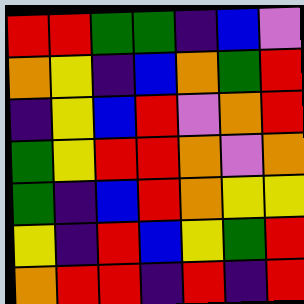[["red", "red", "green", "green", "indigo", "blue", "violet"], ["orange", "yellow", "indigo", "blue", "orange", "green", "red"], ["indigo", "yellow", "blue", "red", "violet", "orange", "red"], ["green", "yellow", "red", "red", "orange", "violet", "orange"], ["green", "indigo", "blue", "red", "orange", "yellow", "yellow"], ["yellow", "indigo", "red", "blue", "yellow", "green", "red"], ["orange", "red", "red", "indigo", "red", "indigo", "red"]]